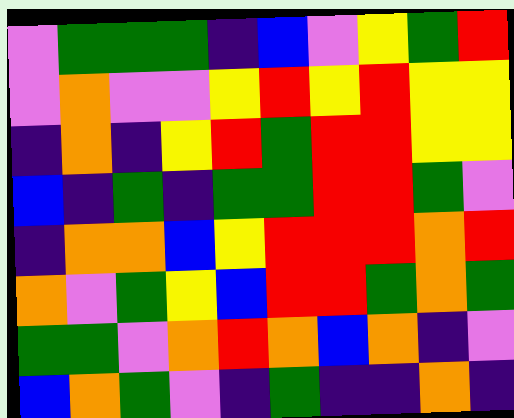[["violet", "green", "green", "green", "indigo", "blue", "violet", "yellow", "green", "red"], ["violet", "orange", "violet", "violet", "yellow", "red", "yellow", "red", "yellow", "yellow"], ["indigo", "orange", "indigo", "yellow", "red", "green", "red", "red", "yellow", "yellow"], ["blue", "indigo", "green", "indigo", "green", "green", "red", "red", "green", "violet"], ["indigo", "orange", "orange", "blue", "yellow", "red", "red", "red", "orange", "red"], ["orange", "violet", "green", "yellow", "blue", "red", "red", "green", "orange", "green"], ["green", "green", "violet", "orange", "red", "orange", "blue", "orange", "indigo", "violet"], ["blue", "orange", "green", "violet", "indigo", "green", "indigo", "indigo", "orange", "indigo"]]